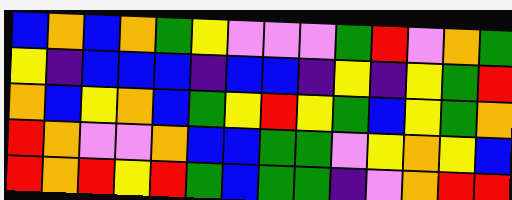[["blue", "orange", "blue", "orange", "green", "yellow", "violet", "violet", "violet", "green", "red", "violet", "orange", "green"], ["yellow", "indigo", "blue", "blue", "blue", "indigo", "blue", "blue", "indigo", "yellow", "indigo", "yellow", "green", "red"], ["orange", "blue", "yellow", "orange", "blue", "green", "yellow", "red", "yellow", "green", "blue", "yellow", "green", "orange"], ["red", "orange", "violet", "violet", "orange", "blue", "blue", "green", "green", "violet", "yellow", "orange", "yellow", "blue"], ["red", "orange", "red", "yellow", "red", "green", "blue", "green", "green", "indigo", "violet", "orange", "red", "red"]]